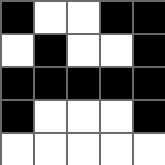[["black", "white", "white", "black", "black"], ["white", "black", "white", "white", "black"], ["black", "black", "black", "black", "black"], ["black", "white", "white", "white", "black"], ["white", "white", "white", "white", "white"]]